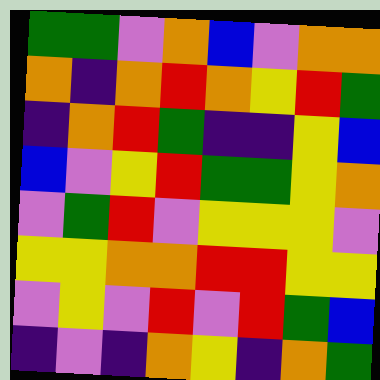[["green", "green", "violet", "orange", "blue", "violet", "orange", "orange"], ["orange", "indigo", "orange", "red", "orange", "yellow", "red", "green"], ["indigo", "orange", "red", "green", "indigo", "indigo", "yellow", "blue"], ["blue", "violet", "yellow", "red", "green", "green", "yellow", "orange"], ["violet", "green", "red", "violet", "yellow", "yellow", "yellow", "violet"], ["yellow", "yellow", "orange", "orange", "red", "red", "yellow", "yellow"], ["violet", "yellow", "violet", "red", "violet", "red", "green", "blue"], ["indigo", "violet", "indigo", "orange", "yellow", "indigo", "orange", "green"]]